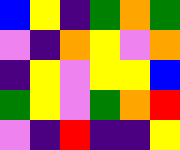[["blue", "yellow", "indigo", "green", "orange", "green"], ["violet", "indigo", "orange", "yellow", "violet", "orange"], ["indigo", "yellow", "violet", "yellow", "yellow", "blue"], ["green", "yellow", "violet", "green", "orange", "red"], ["violet", "indigo", "red", "indigo", "indigo", "yellow"]]